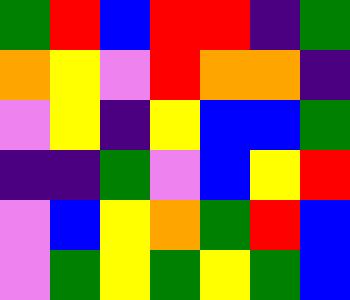[["green", "red", "blue", "red", "red", "indigo", "green"], ["orange", "yellow", "violet", "red", "orange", "orange", "indigo"], ["violet", "yellow", "indigo", "yellow", "blue", "blue", "green"], ["indigo", "indigo", "green", "violet", "blue", "yellow", "red"], ["violet", "blue", "yellow", "orange", "green", "red", "blue"], ["violet", "green", "yellow", "green", "yellow", "green", "blue"]]